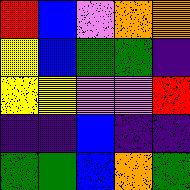[["red", "blue", "violet", "orange", "orange"], ["yellow", "blue", "green", "green", "indigo"], ["yellow", "yellow", "violet", "violet", "red"], ["indigo", "indigo", "blue", "indigo", "indigo"], ["green", "green", "blue", "orange", "green"]]